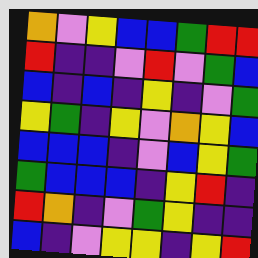[["orange", "violet", "yellow", "blue", "blue", "green", "red", "red"], ["red", "indigo", "indigo", "violet", "red", "violet", "green", "blue"], ["blue", "indigo", "blue", "indigo", "yellow", "indigo", "violet", "green"], ["yellow", "green", "indigo", "yellow", "violet", "orange", "yellow", "blue"], ["blue", "blue", "blue", "indigo", "violet", "blue", "yellow", "green"], ["green", "blue", "blue", "blue", "indigo", "yellow", "red", "indigo"], ["red", "orange", "indigo", "violet", "green", "yellow", "indigo", "indigo"], ["blue", "indigo", "violet", "yellow", "yellow", "indigo", "yellow", "red"]]